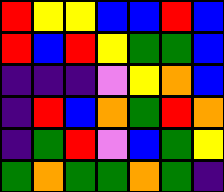[["red", "yellow", "yellow", "blue", "blue", "red", "blue"], ["red", "blue", "red", "yellow", "green", "green", "blue"], ["indigo", "indigo", "indigo", "violet", "yellow", "orange", "blue"], ["indigo", "red", "blue", "orange", "green", "red", "orange"], ["indigo", "green", "red", "violet", "blue", "green", "yellow"], ["green", "orange", "green", "green", "orange", "green", "indigo"]]